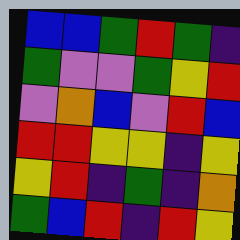[["blue", "blue", "green", "red", "green", "indigo"], ["green", "violet", "violet", "green", "yellow", "red"], ["violet", "orange", "blue", "violet", "red", "blue"], ["red", "red", "yellow", "yellow", "indigo", "yellow"], ["yellow", "red", "indigo", "green", "indigo", "orange"], ["green", "blue", "red", "indigo", "red", "yellow"]]